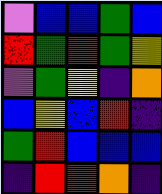[["violet", "blue", "blue", "green", "blue"], ["red", "green", "red", "green", "yellow"], ["violet", "green", "yellow", "indigo", "orange"], ["blue", "yellow", "blue", "red", "indigo"], ["green", "red", "blue", "blue", "blue"], ["indigo", "red", "red", "orange", "indigo"]]